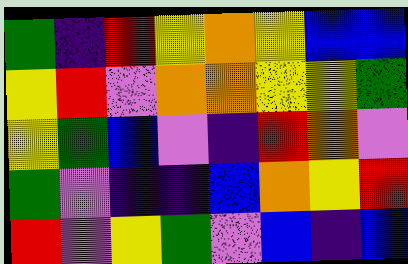[["green", "indigo", "red", "yellow", "orange", "yellow", "blue", "blue"], ["yellow", "red", "violet", "orange", "orange", "yellow", "yellow", "green"], ["yellow", "green", "blue", "violet", "indigo", "red", "orange", "violet"], ["green", "violet", "indigo", "indigo", "blue", "orange", "yellow", "red"], ["red", "violet", "yellow", "green", "violet", "blue", "indigo", "blue"]]